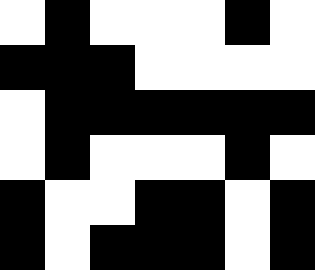[["white", "black", "white", "white", "white", "black", "white"], ["black", "black", "black", "white", "white", "white", "white"], ["white", "black", "black", "black", "black", "black", "black"], ["white", "black", "white", "white", "white", "black", "white"], ["black", "white", "white", "black", "black", "white", "black"], ["black", "white", "black", "black", "black", "white", "black"]]